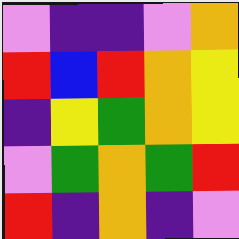[["violet", "indigo", "indigo", "violet", "orange"], ["red", "blue", "red", "orange", "yellow"], ["indigo", "yellow", "green", "orange", "yellow"], ["violet", "green", "orange", "green", "red"], ["red", "indigo", "orange", "indigo", "violet"]]